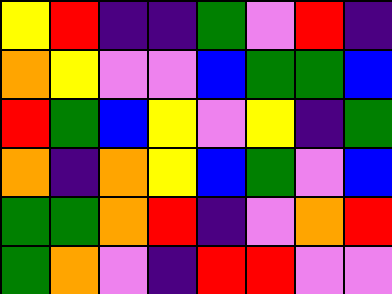[["yellow", "red", "indigo", "indigo", "green", "violet", "red", "indigo"], ["orange", "yellow", "violet", "violet", "blue", "green", "green", "blue"], ["red", "green", "blue", "yellow", "violet", "yellow", "indigo", "green"], ["orange", "indigo", "orange", "yellow", "blue", "green", "violet", "blue"], ["green", "green", "orange", "red", "indigo", "violet", "orange", "red"], ["green", "orange", "violet", "indigo", "red", "red", "violet", "violet"]]